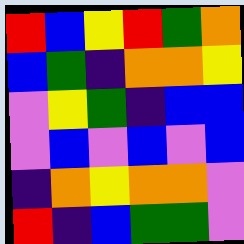[["red", "blue", "yellow", "red", "green", "orange"], ["blue", "green", "indigo", "orange", "orange", "yellow"], ["violet", "yellow", "green", "indigo", "blue", "blue"], ["violet", "blue", "violet", "blue", "violet", "blue"], ["indigo", "orange", "yellow", "orange", "orange", "violet"], ["red", "indigo", "blue", "green", "green", "violet"]]